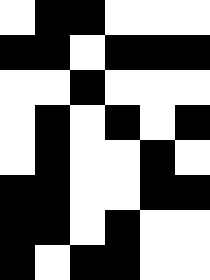[["white", "black", "black", "white", "white", "white"], ["black", "black", "white", "black", "black", "black"], ["white", "white", "black", "white", "white", "white"], ["white", "black", "white", "black", "white", "black"], ["white", "black", "white", "white", "black", "white"], ["black", "black", "white", "white", "black", "black"], ["black", "black", "white", "black", "white", "white"], ["black", "white", "black", "black", "white", "white"]]